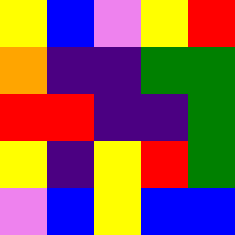[["yellow", "blue", "violet", "yellow", "red"], ["orange", "indigo", "indigo", "green", "green"], ["red", "red", "indigo", "indigo", "green"], ["yellow", "indigo", "yellow", "red", "green"], ["violet", "blue", "yellow", "blue", "blue"]]